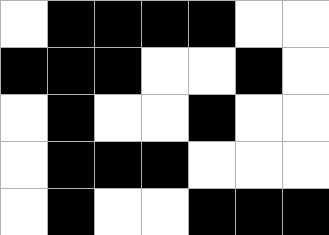[["white", "black", "black", "black", "black", "white", "white"], ["black", "black", "black", "white", "white", "black", "white"], ["white", "black", "white", "white", "black", "white", "white"], ["white", "black", "black", "black", "white", "white", "white"], ["white", "black", "white", "white", "black", "black", "black"]]